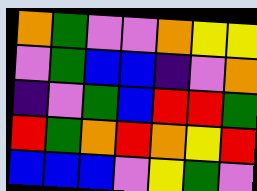[["orange", "green", "violet", "violet", "orange", "yellow", "yellow"], ["violet", "green", "blue", "blue", "indigo", "violet", "orange"], ["indigo", "violet", "green", "blue", "red", "red", "green"], ["red", "green", "orange", "red", "orange", "yellow", "red"], ["blue", "blue", "blue", "violet", "yellow", "green", "violet"]]